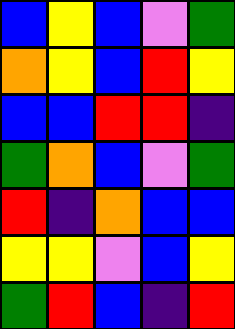[["blue", "yellow", "blue", "violet", "green"], ["orange", "yellow", "blue", "red", "yellow"], ["blue", "blue", "red", "red", "indigo"], ["green", "orange", "blue", "violet", "green"], ["red", "indigo", "orange", "blue", "blue"], ["yellow", "yellow", "violet", "blue", "yellow"], ["green", "red", "blue", "indigo", "red"]]